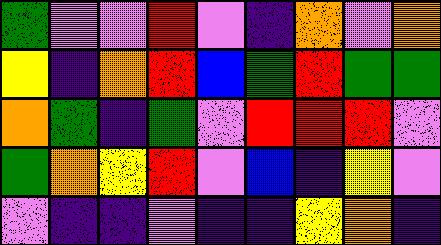[["green", "violet", "violet", "red", "violet", "indigo", "orange", "violet", "orange"], ["yellow", "indigo", "orange", "red", "blue", "green", "red", "green", "green"], ["orange", "green", "indigo", "green", "violet", "red", "red", "red", "violet"], ["green", "orange", "yellow", "red", "violet", "blue", "indigo", "yellow", "violet"], ["violet", "indigo", "indigo", "violet", "indigo", "indigo", "yellow", "orange", "indigo"]]